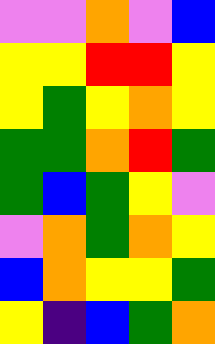[["violet", "violet", "orange", "violet", "blue"], ["yellow", "yellow", "red", "red", "yellow"], ["yellow", "green", "yellow", "orange", "yellow"], ["green", "green", "orange", "red", "green"], ["green", "blue", "green", "yellow", "violet"], ["violet", "orange", "green", "orange", "yellow"], ["blue", "orange", "yellow", "yellow", "green"], ["yellow", "indigo", "blue", "green", "orange"]]